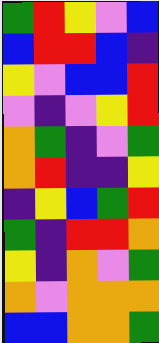[["green", "red", "yellow", "violet", "blue"], ["blue", "red", "red", "blue", "indigo"], ["yellow", "violet", "blue", "blue", "red"], ["violet", "indigo", "violet", "yellow", "red"], ["orange", "green", "indigo", "violet", "green"], ["orange", "red", "indigo", "indigo", "yellow"], ["indigo", "yellow", "blue", "green", "red"], ["green", "indigo", "red", "red", "orange"], ["yellow", "indigo", "orange", "violet", "green"], ["orange", "violet", "orange", "orange", "orange"], ["blue", "blue", "orange", "orange", "green"]]